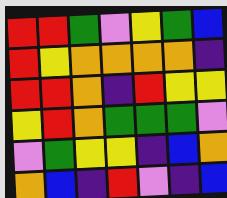[["red", "red", "green", "violet", "yellow", "green", "blue"], ["red", "yellow", "orange", "orange", "orange", "orange", "indigo"], ["red", "red", "orange", "indigo", "red", "yellow", "yellow"], ["yellow", "red", "orange", "green", "green", "green", "violet"], ["violet", "green", "yellow", "yellow", "indigo", "blue", "orange"], ["orange", "blue", "indigo", "red", "violet", "indigo", "blue"]]